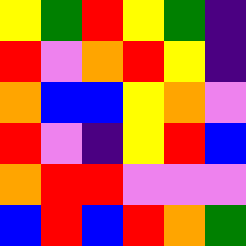[["yellow", "green", "red", "yellow", "green", "indigo"], ["red", "violet", "orange", "red", "yellow", "indigo"], ["orange", "blue", "blue", "yellow", "orange", "violet"], ["red", "violet", "indigo", "yellow", "red", "blue"], ["orange", "red", "red", "violet", "violet", "violet"], ["blue", "red", "blue", "red", "orange", "green"]]